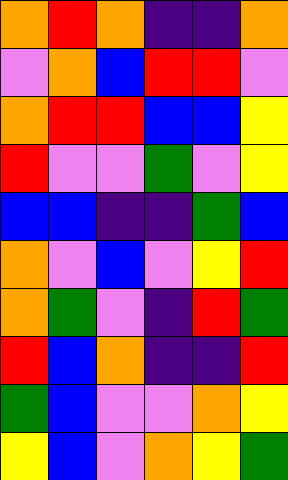[["orange", "red", "orange", "indigo", "indigo", "orange"], ["violet", "orange", "blue", "red", "red", "violet"], ["orange", "red", "red", "blue", "blue", "yellow"], ["red", "violet", "violet", "green", "violet", "yellow"], ["blue", "blue", "indigo", "indigo", "green", "blue"], ["orange", "violet", "blue", "violet", "yellow", "red"], ["orange", "green", "violet", "indigo", "red", "green"], ["red", "blue", "orange", "indigo", "indigo", "red"], ["green", "blue", "violet", "violet", "orange", "yellow"], ["yellow", "blue", "violet", "orange", "yellow", "green"]]